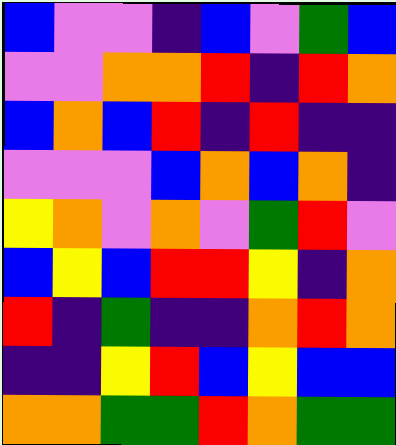[["blue", "violet", "violet", "indigo", "blue", "violet", "green", "blue"], ["violet", "violet", "orange", "orange", "red", "indigo", "red", "orange"], ["blue", "orange", "blue", "red", "indigo", "red", "indigo", "indigo"], ["violet", "violet", "violet", "blue", "orange", "blue", "orange", "indigo"], ["yellow", "orange", "violet", "orange", "violet", "green", "red", "violet"], ["blue", "yellow", "blue", "red", "red", "yellow", "indigo", "orange"], ["red", "indigo", "green", "indigo", "indigo", "orange", "red", "orange"], ["indigo", "indigo", "yellow", "red", "blue", "yellow", "blue", "blue"], ["orange", "orange", "green", "green", "red", "orange", "green", "green"]]